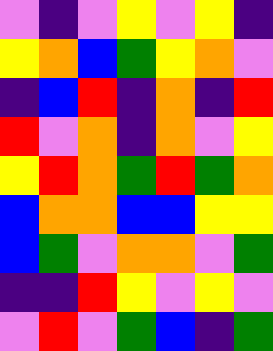[["violet", "indigo", "violet", "yellow", "violet", "yellow", "indigo"], ["yellow", "orange", "blue", "green", "yellow", "orange", "violet"], ["indigo", "blue", "red", "indigo", "orange", "indigo", "red"], ["red", "violet", "orange", "indigo", "orange", "violet", "yellow"], ["yellow", "red", "orange", "green", "red", "green", "orange"], ["blue", "orange", "orange", "blue", "blue", "yellow", "yellow"], ["blue", "green", "violet", "orange", "orange", "violet", "green"], ["indigo", "indigo", "red", "yellow", "violet", "yellow", "violet"], ["violet", "red", "violet", "green", "blue", "indigo", "green"]]